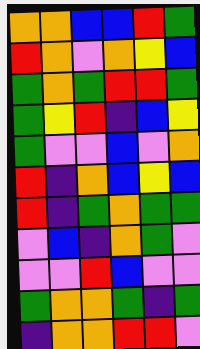[["orange", "orange", "blue", "blue", "red", "green"], ["red", "orange", "violet", "orange", "yellow", "blue"], ["green", "orange", "green", "red", "red", "green"], ["green", "yellow", "red", "indigo", "blue", "yellow"], ["green", "violet", "violet", "blue", "violet", "orange"], ["red", "indigo", "orange", "blue", "yellow", "blue"], ["red", "indigo", "green", "orange", "green", "green"], ["violet", "blue", "indigo", "orange", "green", "violet"], ["violet", "violet", "red", "blue", "violet", "violet"], ["green", "orange", "orange", "green", "indigo", "green"], ["indigo", "orange", "orange", "red", "red", "violet"]]